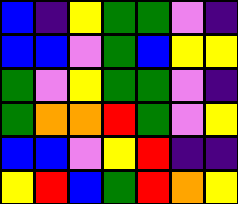[["blue", "indigo", "yellow", "green", "green", "violet", "indigo"], ["blue", "blue", "violet", "green", "blue", "yellow", "yellow"], ["green", "violet", "yellow", "green", "green", "violet", "indigo"], ["green", "orange", "orange", "red", "green", "violet", "yellow"], ["blue", "blue", "violet", "yellow", "red", "indigo", "indigo"], ["yellow", "red", "blue", "green", "red", "orange", "yellow"]]